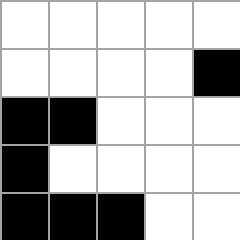[["white", "white", "white", "white", "white"], ["white", "white", "white", "white", "black"], ["black", "black", "white", "white", "white"], ["black", "white", "white", "white", "white"], ["black", "black", "black", "white", "white"]]